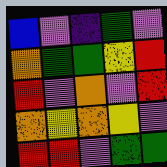[["blue", "violet", "indigo", "green", "violet"], ["orange", "green", "green", "yellow", "red"], ["red", "violet", "orange", "violet", "red"], ["orange", "yellow", "orange", "yellow", "violet"], ["red", "red", "violet", "green", "green"]]